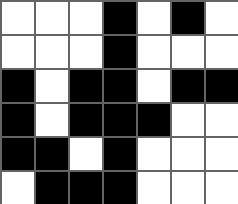[["white", "white", "white", "black", "white", "black", "white"], ["white", "white", "white", "black", "white", "white", "white"], ["black", "white", "black", "black", "white", "black", "black"], ["black", "white", "black", "black", "black", "white", "white"], ["black", "black", "white", "black", "white", "white", "white"], ["white", "black", "black", "black", "white", "white", "white"]]